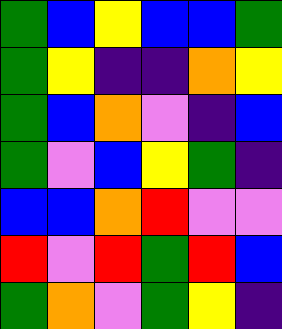[["green", "blue", "yellow", "blue", "blue", "green"], ["green", "yellow", "indigo", "indigo", "orange", "yellow"], ["green", "blue", "orange", "violet", "indigo", "blue"], ["green", "violet", "blue", "yellow", "green", "indigo"], ["blue", "blue", "orange", "red", "violet", "violet"], ["red", "violet", "red", "green", "red", "blue"], ["green", "orange", "violet", "green", "yellow", "indigo"]]